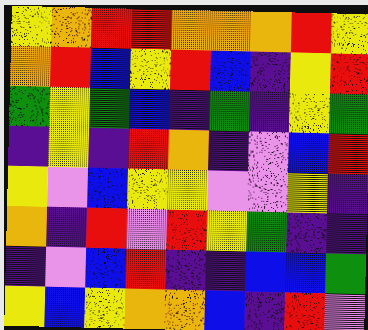[["yellow", "orange", "red", "red", "orange", "orange", "orange", "red", "yellow"], ["orange", "red", "blue", "yellow", "red", "blue", "indigo", "yellow", "red"], ["green", "yellow", "green", "blue", "indigo", "green", "indigo", "yellow", "green"], ["indigo", "yellow", "indigo", "red", "orange", "indigo", "violet", "blue", "red"], ["yellow", "violet", "blue", "yellow", "yellow", "violet", "violet", "yellow", "indigo"], ["orange", "indigo", "red", "violet", "red", "yellow", "green", "indigo", "indigo"], ["indigo", "violet", "blue", "red", "indigo", "indigo", "blue", "blue", "green"], ["yellow", "blue", "yellow", "orange", "orange", "blue", "indigo", "red", "violet"]]